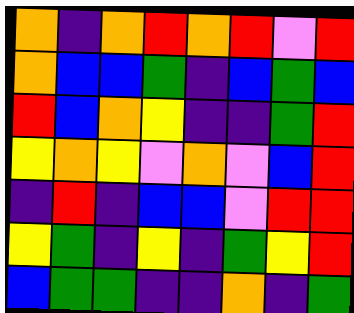[["orange", "indigo", "orange", "red", "orange", "red", "violet", "red"], ["orange", "blue", "blue", "green", "indigo", "blue", "green", "blue"], ["red", "blue", "orange", "yellow", "indigo", "indigo", "green", "red"], ["yellow", "orange", "yellow", "violet", "orange", "violet", "blue", "red"], ["indigo", "red", "indigo", "blue", "blue", "violet", "red", "red"], ["yellow", "green", "indigo", "yellow", "indigo", "green", "yellow", "red"], ["blue", "green", "green", "indigo", "indigo", "orange", "indigo", "green"]]